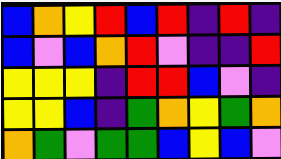[["blue", "orange", "yellow", "red", "blue", "red", "indigo", "red", "indigo"], ["blue", "violet", "blue", "orange", "red", "violet", "indigo", "indigo", "red"], ["yellow", "yellow", "yellow", "indigo", "red", "red", "blue", "violet", "indigo"], ["yellow", "yellow", "blue", "indigo", "green", "orange", "yellow", "green", "orange"], ["orange", "green", "violet", "green", "green", "blue", "yellow", "blue", "violet"]]